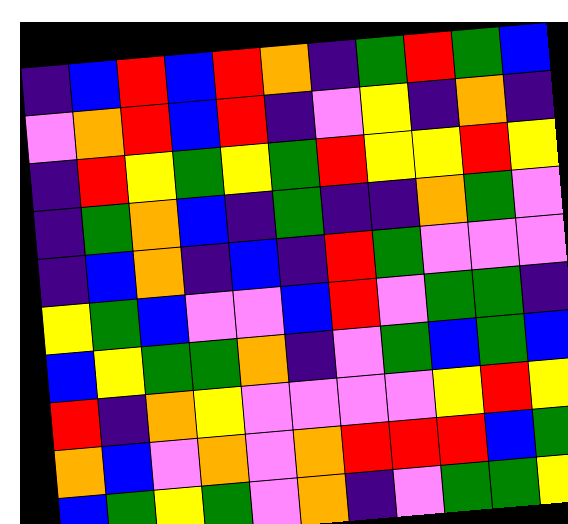[["indigo", "blue", "red", "blue", "red", "orange", "indigo", "green", "red", "green", "blue"], ["violet", "orange", "red", "blue", "red", "indigo", "violet", "yellow", "indigo", "orange", "indigo"], ["indigo", "red", "yellow", "green", "yellow", "green", "red", "yellow", "yellow", "red", "yellow"], ["indigo", "green", "orange", "blue", "indigo", "green", "indigo", "indigo", "orange", "green", "violet"], ["indigo", "blue", "orange", "indigo", "blue", "indigo", "red", "green", "violet", "violet", "violet"], ["yellow", "green", "blue", "violet", "violet", "blue", "red", "violet", "green", "green", "indigo"], ["blue", "yellow", "green", "green", "orange", "indigo", "violet", "green", "blue", "green", "blue"], ["red", "indigo", "orange", "yellow", "violet", "violet", "violet", "violet", "yellow", "red", "yellow"], ["orange", "blue", "violet", "orange", "violet", "orange", "red", "red", "red", "blue", "green"], ["blue", "green", "yellow", "green", "violet", "orange", "indigo", "violet", "green", "green", "yellow"]]